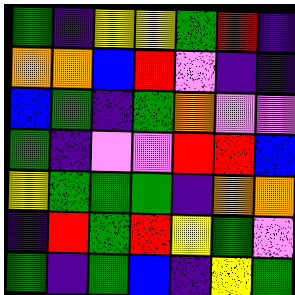[["green", "indigo", "yellow", "yellow", "green", "red", "indigo"], ["orange", "orange", "blue", "red", "violet", "indigo", "indigo"], ["blue", "green", "indigo", "green", "orange", "violet", "violet"], ["green", "indigo", "violet", "violet", "red", "red", "blue"], ["yellow", "green", "green", "green", "indigo", "orange", "orange"], ["indigo", "red", "green", "red", "yellow", "green", "violet"], ["green", "indigo", "green", "blue", "indigo", "yellow", "green"]]